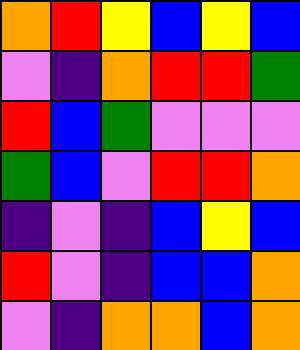[["orange", "red", "yellow", "blue", "yellow", "blue"], ["violet", "indigo", "orange", "red", "red", "green"], ["red", "blue", "green", "violet", "violet", "violet"], ["green", "blue", "violet", "red", "red", "orange"], ["indigo", "violet", "indigo", "blue", "yellow", "blue"], ["red", "violet", "indigo", "blue", "blue", "orange"], ["violet", "indigo", "orange", "orange", "blue", "orange"]]